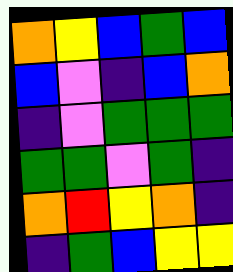[["orange", "yellow", "blue", "green", "blue"], ["blue", "violet", "indigo", "blue", "orange"], ["indigo", "violet", "green", "green", "green"], ["green", "green", "violet", "green", "indigo"], ["orange", "red", "yellow", "orange", "indigo"], ["indigo", "green", "blue", "yellow", "yellow"]]